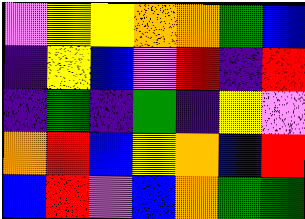[["violet", "yellow", "yellow", "orange", "orange", "green", "blue"], ["indigo", "yellow", "blue", "violet", "red", "indigo", "red"], ["indigo", "green", "indigo", "green", "indigo", "yellow", "violet"], ["orange", "red", "blue", "yellow", "orange", "blue", "red"], ["blue", "red", "violet", "blue", "orange", "green", "green"]]